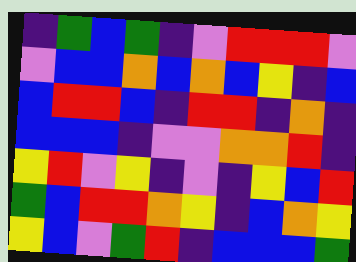[["indigo", "green", "blue", "green", "indigo", "violet", "red", "red", "red", "violet"], ["violet", "blue", "blue", "orange", "blue", "orange", "blue", "yellow", "indigo", "blue"], ["blue", "red", "red", "blue", "indigo", "red", "red", "indigo", "orange", "indigo"], ["blue", "blue", "blue", "indigo", "violet", "violet", "orange", "orange", "red", "indigo"], ["yellow", "red", "violet", "yellow", "indigo", "violet", "indigo", "yellow", "blue", "red"], ["green", "blue", "red", "red", "orange", "yellow", "indigo", "blue", "orange", "yellow"], ["yellow", "blue", "violet", "green", "red", "indigo", "blue", "blue", "blue", "green"]]